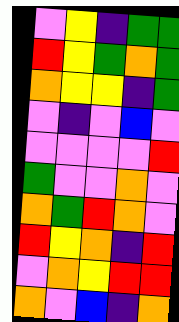[["violet", "yellow", "indigo", "green", "green"], ["red", "yellow", "green", "orange", "green"], ["orange", "yellow", "yellow", "indigo", "green"], ["violet", "indigo", "violet", "blue", "violet"], ["violet", "violet", "violet", "violet", "red"], ["green", "violet", "violet", "orange", "violet"], ["orange", "green", "red", "orange", "violet"], ["red", "yellow", "orange", "indigo", "red"], ["violet", "orange", "yellow", "red", "red"], ["orange", "violet", "blue", "indigo", "orange"]]